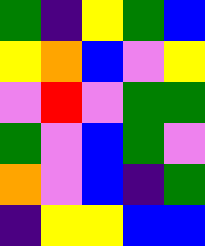[["green", "indigo", "yellow", "green", "blue"], ["yellow", "orange", "blue", "violet", "yellow"], ["violet", "red", "violet", "green", "green"], ["green", "violet", "blue", "green", "violet"], ["orange", "violet", "blue", "indigo", "green"], ["indigo", "yellow", "yellow", "blue", "blue"]]